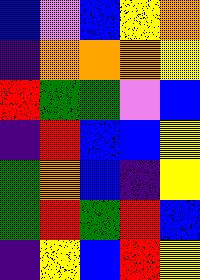[["blue", "violet", "blue", "yellow", "orange"], ["indigo", "orange", "orange", "orange", "yellow"], ["red", "green", "green", "violet", "blue"], ["indigo", "red", "blue", "blue", "yellow"], ["green", "orange", "blue", "indigo", "yellow"], ["green", "red", "green", "red", "blue"], ["indigo", "yellow", "blue", "red", "yellow"]]